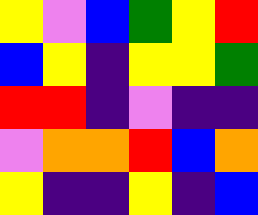[["yellow", "violet", "blue", "green", "yellow", "red"], ["blue", "yellow", "indigo", "yellow", "yellow", "green"], ["red", "red", "indigo", "violet", "indigo", "indigo"], ["violet", "orange", "orange", "red", "blue", "orange"], ["yellow", "indigo", "indigo", "yellow", "indigo", "blue"]]